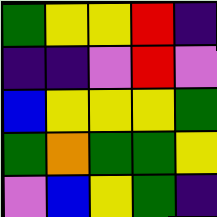[["green", "yellow", "yellow", "red", "indigo"], ["indigo", "indigo", "violet", "red", "violet"], ["blue", "yellow", "yellow", "yellow", "green"], ["green", "orange", "green", "green", "yellow"], ["violet", "blue", "yellow", "green", "indigo"]]